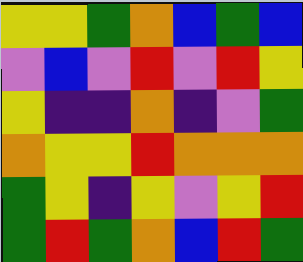[["yellow", "yellow", "green", "orange", "blue", "green", "blue"], ["violet", "blue", "violet", "red", "violet", "red", "yellow"], ["yellow", "indigo", "indigo", "orange", "indigo", "violet", "green"], ["orange", "yellow", "yellow", "red", "orange", "orange", "orange"], ["green", "yellow", "indigo", "yellow", "violet", "yellow", "red"], ["green", "red", "green", "orange", "blue", "red", "green"]]